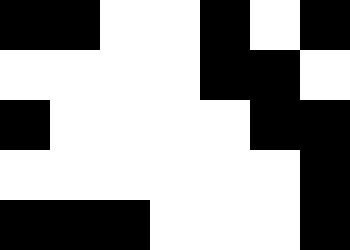[["black", "black", "white", "white", "black", "white", "black"], ["white", "white", "white", "white", "black", "black", "white"], ["black", "white", "white", "white", "white", "black", "black"], ["white", "white", "white", "white", "white", "white", "black"], ["black", "black", "black", "white", "white", "white", "black"]]